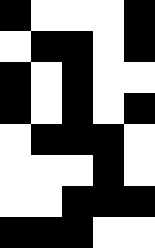[["black", "white", "white", "white", "black"], ["white", "black", "black", "white", "black"], ["black", "white", "black", "white", "white"], ["black", "white", "black", "white", "black"], ["white", "black", "black", "black", "white"], ["white", "white", "white", "black", "white"], ["white", "white", "black", "black", "black"], ["black", "black", "black", "white", "white"]]